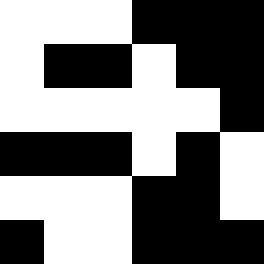[["white", "white", "white", "black", "black", "black"], ["white", "black", "black", "white", "black", "black"], ["white", "white", "white", "white", "white", "black"], ["black", "black", "black", "white", "black", "white"], ["white", "white", "white", "black", "black", "white"], ["black", "white", "white", "black", "black", "black"]]